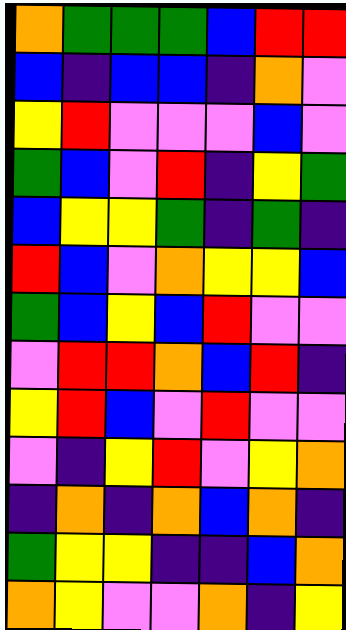[["orange", "green", "green", "green", "blue", "red", "red"], ["blue", "indigo", "blue", "blue", "indigo", "orange", "violet"], ["yellow", "red", "violet", "violet", "violet", "blue", "violet"], ["green", "blue", "violet", "red", "indigo", "yellow", "green"], ["blue", "yellow", "yellow", "green", "indigo", "green", "indigo"], ["red", "blue", "violet", "orange", "yellow", "yellow", "blue"], ["green", "blue", "yellow", "blue", "red", "violet", "violet"], ["violet", "red", "red", "orange", "blue", "red", "indigo"], ["yellow", "red", "blue", "violet", "red", "violet", "violet"], ["violet", "indigo", "yellow", "red", "violet", "yellow", "orange"], ["indigo", "orange", "indigo", "orange", "blue", "orange", "indigo"], ["green", "yellow", "yellow", "indigo", "indigo", "blue", "orange"], ["orange", "yellow", "violet", "violet", "orange", "indigo", "yellow"]]